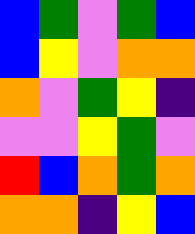[["blue", "green", "violet", "green", "blue"], ["blue", "yellow", "violet", "orange", "orange"], ["orange", "violet", "green", "yellow", "indigo"], ["violet", "violet", "yellow", "green", "violet"], ["red", "blue", "orange", "green", "orange"], ["orange", "orange", "indigo", "yellow", "blue"]]